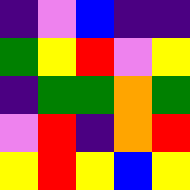[["indigo", "violet", "blue", "indigo", "indigo"], ["green", "yellow", "red", "violet", "yellow"], ["indigo", "green", "green", "orange", "green"], ["violet", "red", "indigo", "orange", "red"], ["yellow", "red", "yellow", "blue", "yellow"]]